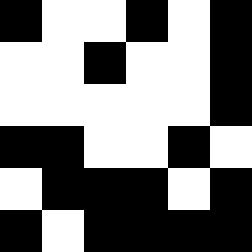[["black", "white", "white", "black", "white", "black"], ["white", "white", "black", "white", "white", "black"], ["white", "white", "white", "white", "white", "black"], ["black", "black", "white", "white", "black", "white"], ["white", "black", "black", "black", "white", "black"], ["black", "white", "black", "black", "black", "black"]]